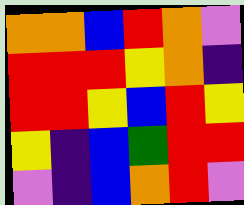[["orange", "orange", "blue", "red", "orange", "violet"], ["red", "red", "red", "yellow", "orange", "indigo"], ["red", "red", "yellow", "blue", "red", "yellow"], ["yellow", "indigo", "blue", "green", "red", "red"], ["violet", "indigo", "blue", "orange", "red", "violet"]]